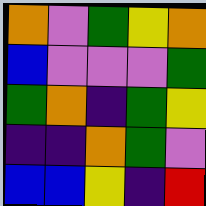[["orange", "violet", "green", "yellow", "orange"], ["blue", "violet", "violet", "violet", "green"], ["green", "orange", "indigo", "green", "yellow"], ["indigo", "indigo", "orange", "green", "violet"], ["blue", "blue", "yellow", "indigo", "red"]]